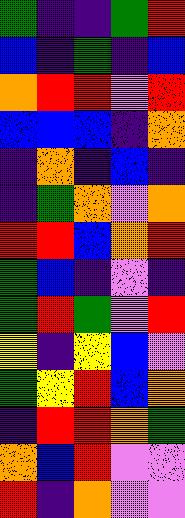[["green", "indigo", "indigo", "green", "red"], ["blue", "indigo", "green", "indigo", "blue"], ["orange", "red", "red", "violet", "red"], ["blue", "blue", "blue", "indigo", "orange"], ["indigo", "orange", "indigo", "blue", "indigo"], ["indigo", "green", "orange", "violet", "orange"], ["red", "red", "blue", "orange", "red"], ["green", "blue", "indigo", "violet", "indigo"], ["green", "red", "green", "violet", "red"], ["yellow", "indigo", "yellow", "blue", "violet"], ["green", "yellow", "red", "blue", "orange"], ["indigo", "red", "red", "orange", "green"], ["orange", "blue", "red", "violet", "violet"], ["red", "indigo", "orange", "violet", "violet"]]